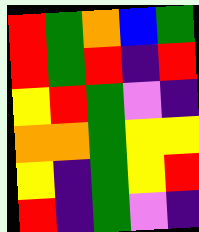[["red", "green", "orange", "blue", "green"], ["red", "green", "red", "indigo", "red"], ["yellow", "red", "green", "violet", "indigo"], ["orange", "orange", "green", "yellow", "yellow"], ["yellow", "indigo", "green", "yellow", "red"], ["red", "indigo", "green", "violet", "indigo"]]